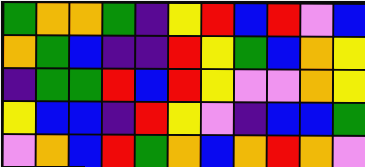[["green", "orange", "orange", "green", "indigo", "yellow", "red", "blue", "red", "violet", "blue"], ["orange", "green", "blue", "indigo", "indigo", "red", "yellow", "green", "blue", "orange", "yellow"], ["indigo", "green", "green", "red", "blue", "red", "yellow", "violet", "violet", "orange", "yellow"], ["yellow", "blue", "blue", "indigo", "red", "yellow", "violet", "indigo", "blue", "blue", "green"], ["violet", "orange", "blue", "red", "green", "orange", "blue", "orange", "red", "orange", "violet"]]